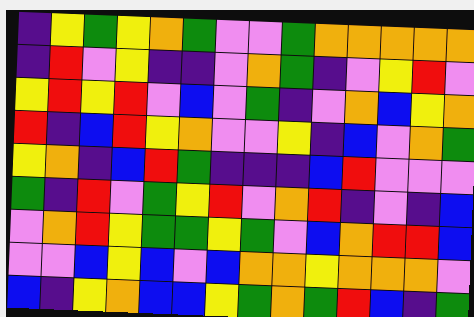[["indigo", "yellow", "green", "yellow", "orange", "green", "violet", "violet", "green", "orange", "orange", "orange", "orange", "orange"], ["indigo", "red", "violet", "yellow", "indigo", "indigo", "violet", "orange", "green", "indigo", "violet", "yellow", "red", "violet"], ["yellow", "red", "yellow", "red", "violet", "blue", "violet", "green", "indigo", "violet", "orange", "blue", "yellow", "orange"], ["red", "indigo", "blue", "red", "yellow", "orange", "violet", "violet", "yellow", "indigo", "blue", "violet", "orange", "green"], ["yellow", "orange", "indigo", "blue", "red", "green", "indigo", "indigo", "indigo", "blue", "red", "violet", "violet", "violet"], ["green", "indigo", "red", "violet", "green", "yellow", "red", "violet", "orange", "red", "indigo", "violet", "indigo", "blue"], ["violet", "orange", "red", "yellow", "green", "green", "yellow", "green", "violet", "blue", "orange", "red", "red", "blue"], ["violet", "violet", "blue", "yellow", "blue", "violet", "blue", "orange", "orange", "yellow", "orange", "orange", "orange", "violet"], ["blue", "indigo", "yellow", "orange", "blue", "blue", "yellow", "green", "orange", "green", "red", "blue", "indigo", "green"]]